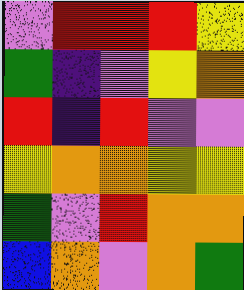[["violet", "red", "red", "red", "yellow"], ["green", "indigo", "violet", "yellow", "orange"], ["red", "indigo", "red", "violet", "violet"], ["yellow", "orange", "orange", "yellow", "yellow"], ["green", "violet", "red", "orange", "orange"], ["blue", "orange", "violet", "orange", "green"]]